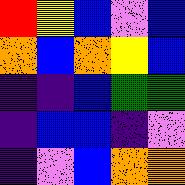[["red", "yellow", "blue", "violet", "blue"], ["orange", "blue", "orange", "yellow", "blue"], ["indigo", "indigo", "blue", "green", "green"], ["indigo", "blue", "blue", "indigo", "violet"], ["indigo", "violet", "blue", "orange", "orange"]]